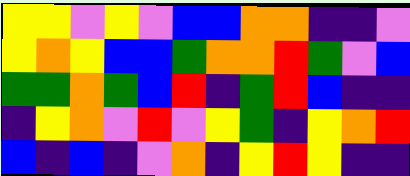[["yellow", "yellow", "violet", "yellow", "violet", "blue", "blue", "orange", "orange", "indigo", "indigo", "violet"], ["yellow", "orange", "yellow", "blue", "blue", "green", "orange", "orange", "red", "green", "violet", "blue"], ["green", "green", "orange", "green", "blue", "red", "indigo", "green", "red", "blue", "indigo", "indigo"], ["indigo", "yellow", "orange", "violet", "red", "violet", "yellow", "green", "indigo", "yellow", "orange", "red"], ["blue", "indigo", "blue", "indigo", "violet", "orange", "indigo", "yellow", "red", "yellow", "indigo", "indigo"]]